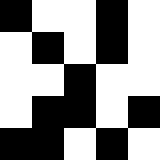[["black", "white", "white", "black", "white"], ["white", "black", "white", "black", "white"], ["white", "white", "black", "white", "white"], ["white", "black", "black", "white", "black"], ["black", "black", "white", "black", "white"]]